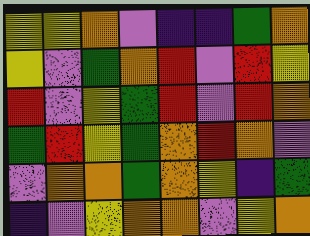[["yellow", "yellow", "orange", "violet", "indigo", "indigo", "green", "orange"], ["yellow", "violet", "green", "orange", "red", "violet", "red", "yellow"], ["red", "violet", "yellow", "green", "red", "violet", "red", "orange"], ["green", "red", "yellow", "green", "orange", "red", "orange", "violet"], ["violet", "orange", "orange", "green", "orange", "yellow", "indigo", "green"], ["indigo", "violet", "yellow", "orange", "orange", "violet", "yellow", "orange"]]